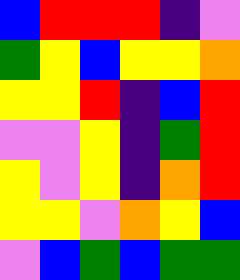[["blue", "red", "red", "red", "indigo", "violet"], ["green", "yellow", "blue", "yellow", "yellow", "orange"], ["yellow", "yellow", "red", "indigo", "blue", "red"], ["violet", "violet", "yellow", "indigo", "green", "red"], ["yellow", "violet", "yellow", "indigo", "orange", "red"], ["yellow", "yellow", "violet", "orange", "yellow", "blue"], ["violet", "blue", "green", "blue", "green", "green"]]